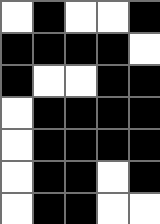[["white", "black", "white", "white", "black"], ["black", "black", "black", "black", "white"], ["black", "white", "white", "black", "black"], ["white", "black", "black", "black", "black"], ["white", "black", "black", "black", "black"], ["white", "black", "black", "white", "black"], ["white", "black", "black", "white", "white"]]